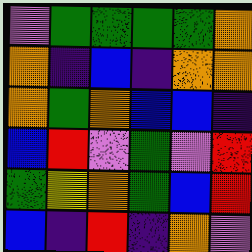[["violet", "green", "green", "green", "green", "orange"], ["orange", "indigo", "blue", "indigo", "orange", "orange"], ["orange", "green", "orange", "blue", "blue", "indigo"], ["blue", "red", "violet", "green", "violet", "red"], ["green", "yellow", "orange", "green", "blue", "red"], ["blue", "indigo", "red", "indigo", "orange", "violet"]]